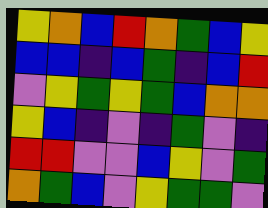[["yellow", "orange", "blue", "red", "orange", "green", "blue", "yellow"], ["blue", "blue", "indigo", "blue", "green", "indigo", "blue", "red"], ["violet", "yellow", "green", "yellow", "green", "blue", "orange", "orange"], ["yellow", "blue", "indigo", "violet", "indigo", "green", "violet", "indigo"], ["red", "red", "violet", "violet", "blue", "yellow", "violet", "green"], ["orange", "green", "blue", "violet", "yellow", "green", "green", "violet"]]